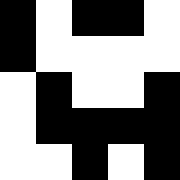[["black", "white", "black", "black", "white"], ["black", "white", "white", "white", "white"], ["white", "black", "white", "white", "black"], ["white", "black", "black", "black", "black"], ["white", "white", "black", "white", "black"]]